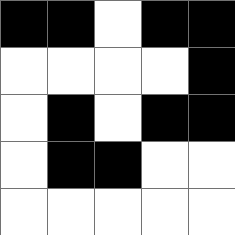[["black", "black", "white", "black", "black"], ["white", "white", "white", "white", "black"], ["white", "black", "white", "black", "black"], ["white", "black", "black", "white", "white"], ["white", "white", "white", "white", "white"]]